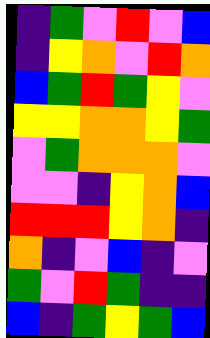[["indigo", "green", "violet", "red", "violet", "blue"], ["indigo", "yellow", "orange", "violet", "red", "orange"], ["blue", "green", "red", "green", "yellow", "violet"], ["yellow", "yellow", "orange", "orange", "yellow", "green"], ["violet", "green", "orange", "orange", "orange", "violet"], ["violet", "violet", "indigo", "yellow", "orange", "blue"], ["red", "red", "red", "yellow", "orange", "indigo"], ["orange", "indigo", "violet", "blue", "indigo", "violet"], ["green", "violet", "red", "green", "indigo", "indigo"], ["blue", "indigo", "green", "yellow", "green", "blue"]]